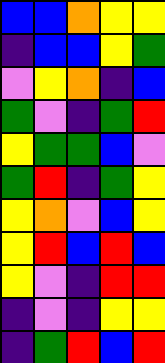[["blue", "blue", "orange", "yellow", "yellow"], ["indigo", "blue", "blue", "yellow", "green"], ["violet", "yellow", "orange", "indigo", "blue"], ["green", "violet", "indigo", "green", "red"], ["yellow", "green", "green", "blue", "violet"], ["green", "red", "indigo", "green", "yellow"], ["yellow", "orange", "violet", "blue", "yellow"], ["yellow", "red", "blue", "red", "blue"], ["yellow", "violet", "indigo", "red", "red"], ["indigo", "violet", "indigo", "yellow", "yellow"], ["indigo", "green", "red", "blue", "red"]]